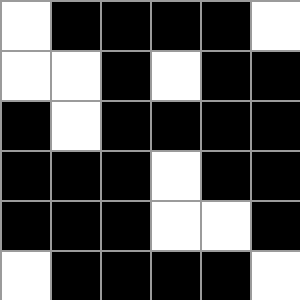[["white", "black", "black", "black", "black", "white"], ["white", "white", "black", "white", "black", "black"], ["black", "white", "black", "black", "black", "black"], ["black", "black", "black", "white", "black", "black"], ["black", "black", "black", "white", "white", "black"], ["white", "black", "black", "black", "black", "white"]]